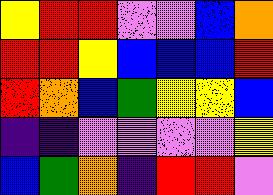[["yellow", "red", "red", "violet", "violet", "blue", "orange"], ["red", "red", "yellow", "blue", "blue", "blue", "red"], ["red", "orange", "blue", "green", "yellow", "yellow", "blue"], ["indigo", "indigo", "violet", "violet", "violet", "violet", "yellow"], ["blue", "green", "orange", "indigo", "red", "red", "violet"]]